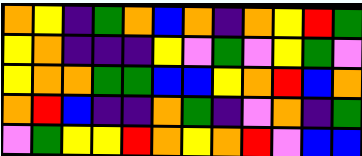[["orange", "yellow", "indigo", "green", "orange", "blue", "orange", "indigo", "orange", "yellow", "red", "green"], ["yellow", "orange", "indigo", "indigo", "indigo", "yellow", "violet", "green", "violet", "yellow", "green", "violet"], ["yellow", "orange", "orange", "green", "green", "blue", "blue", "yellow", "orange", "red", "blue", "orange"], ["orange", "red", "blue", "indigo", "indigo", "orange", "green", "indigo", "violet", "orange", "indigo", "green"], ["violet", "green", "yellow", "yellow", "red", "orange", "yellow", "orange", "red", "violet", "blue", "blue"]]